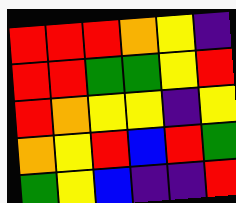[["red", "red", "red", "orange", "yellow", "indigo"], ["red", "red", "green", "green", "yellow", "red"], ["red", "orange", "yellow", "yellow", "indigo", "yellow"], ["orange", "yellow", "red", "blue", "red", "green"], ["green", "yellow", "blue", "indigo", "indigo", "red"]]